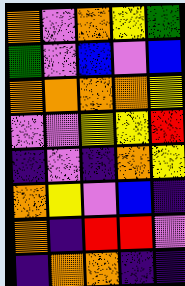[["orange", "violet", "orange", "yellow", "green"], ["green", "violet", "blue", "violet", "blue"], ["orange", "orange", "orange", "orange", "yellow"], ["violet", "violet", "yellow", "yellow", "red"], ["indigo", "violet", "indigo", "orange", "yellow"], ["orange", "yellow", "violet", "blue", "indigo"], ["orange", "indigo", "red", "red", "violet"], ["indigo", "orange", "orange", "indigo", "indigo"]]